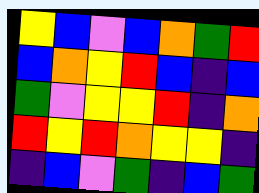[["yellow", "blue", "violet", "blue", "orange", "green", "red"], ["blue", "orange", "yellow", "red", "blue", "indigo", "blue"], ["green", "violet", "yellow", "yellow", "red", "indigo", "orange"], ["red", "yellow", "red", "orange", "yellow", "yellow", "indigo"], ["indigo", "blue", "violet", "green", "indigo", "blue", "green"]]